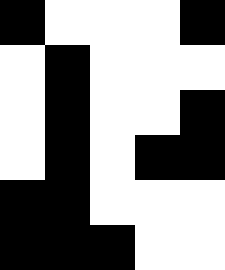[["black", "white", "white", "white", "black"], ["white", "black", "white", "white", "white"], ["white", "black", "white", "white", "black"], ["white", "black", "white", "black", "black"], ["black", "black", "white", "white", "white"], ["black", "black", "black", "white", "white"]]